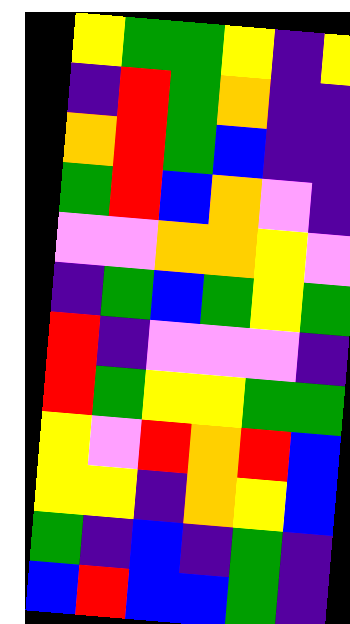[["yellow", "green", "green", "yellow", "indigo", "yellow"], ["indigo", "red", "green", "orange", "indigo", "indigo"], ["orange", "red", "green", "blue", "indigo", "indigo"], ["green", "red", "blue", "orange", "violet", "indigo"], ["violet", "violet", "orange", "orange", "yellow", "violet"], ["indigo", "green", "blue", "green", "yellow", "green"], ["red", "indigo", "violet", "violet", "violet", "indigo"], ["red", "green", "yellow", "yellow", "green", "green"], ["yellow", "violet", "red", "orange", "red", "blue"], ["yellow", "yellow", "indigo", "orange", "yellow", "blue"], ["green", "indigo", "blue", "indigo", "green", "indigo"], ["blue", "red", "blue", "blue", "green", "indigo"]]